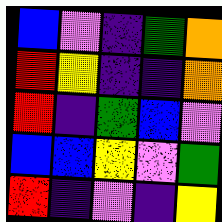[["blue", "violet", "indigo", "green", "orange"], ["red", "yellow", "indigo", "indigo", "orange"], ["red", "indigo", "green", "blue", "violet"], ["blue", "blue", "yellow", "violet", "green"], ["red", "indigo", "violet", "indigo", "yellow"]]